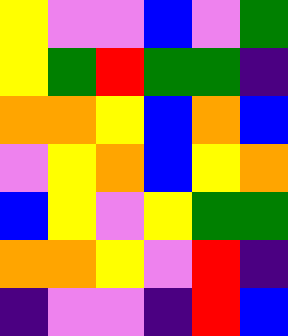[["yellow", "violet", "violet", "blue", "violet", "green"], ["yellow", "green", "red", "green", "green", "indigo"], ["orange", "orange", "yellow", "blue", "orange", "blue"], ["violet", "yellow", "orange", "blue", "yellow", "orange"], ["blue", "yellow", "violet", "yellow", "green", "green"], ["orange", "orange", "yellow", "violet", "red", "indigo"], ["indigo", "violet", "violet", "indigo", "red", "blue"]]